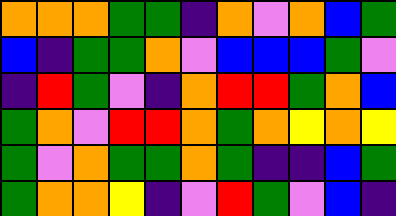[["orange", "orange", "orange", "green", "green", "indigo", "orange", "violet", "orange", "blue", "green"], ["blue", "indigo", "green", "green", "orange", "violet", "blue", "blue", "blue", "green", "violet"], ["indigo", "red", "green", "violet", "indigo", "orange", "red", "red", "green", "orange", "blue"], ["green", "orange", "violet", "red", "red", "orange", "green", "orange", "yellow", "orange", "yellow"], ["green", "violet", "orange", "green", "green", "orange", "green", "indigo", "indigo", "blue", "green"], ["green", "orange", "orange", "yellow", "indigo", "violet", "red", "green", "violet", "blue", "indigo"]]